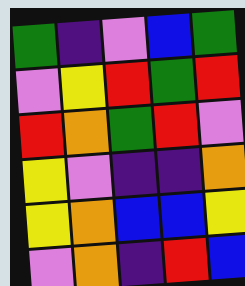[["green", "indigo", "violet", "blue", "green"], ["violet", "yellow", "red", "green", "red"], ["red", "orange", "green", "red", "violet"], ["yellow", "violet", "indigo", "indigo", "orange"], ["yellow", "orange", "blue", "blue", "yellow"], ["violet", "orange", "indigo", "red", "blue"]]